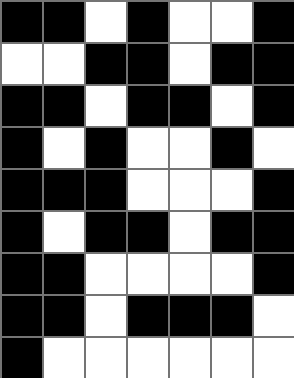[["black", "black", "white", "black", "white", "white", "black"], ["white", "white", "black", "black", "white", "black", "black"], ["black", "black", "white", "black", "black", "white", "black"], ["black", "white", "black", "white", "white", "black", "white"], ["black", "black", "black", "white", "white", "white", "black"], ["black", "white", "black", "black", "white", "black", "black"], ["black", "black", "white", "white", "white", "white", "black"], ["black", "black", "white", "black", "black", "black", "white"], ["black", "white", "white", "white", "white", "white", "white"]]